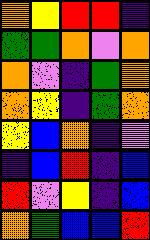[["orange", "yellow", "red", "red", "indigo"], ["green", "green", "orange", "violet", "orange"], ["orange", "violet", "indigo", "green", "orange"], ["orange", "yellow", "indigo", "green", "orange"], ["yellow", "blue", "orange", "indigo", "violet"], ["indigo", "blue", "red", "indigo", "blue"], ["red", "violet", "yellow", "indigo", "blue"], ["orange", "green", "blue", "blue", "red"]]